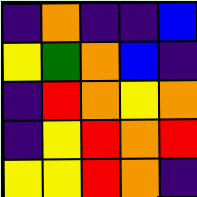[["indigo", "orange", "indigo", "indigo", "blue"], ["yellow", "green", "orange", "blue", "indigo"], ["indigo", "red", "orange", "yellow", "orange"], ["indigo", "yellow", "red", "orange", "red"], ["yellow", "yellow", "red", "orange", "indigo"]]